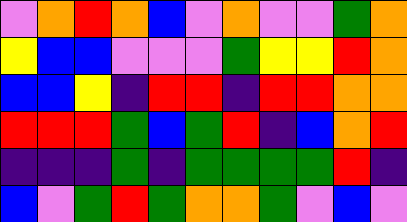[["violet", "orange", "red", "orange", "blue", "violet", "orange", "violet", "violet", "green", "orange"], ["yellow", "blue", "blue", "violet", "violet", "violet", "green", "yellow", "yellow", "red", "orange"], ["blue", "blue", "yellow", "indigo", "red", "red", "indigo", "red", "red", "orange", "orange"], ["red", "red", "red", "green", "blue", "green", "red", "indigo", "blue", "orange", "red"], ["indigo", "indigo", "indigo", "green", "indigo", "green", "green", "green", "green", "red", "indigo"], ["blue", "violet", "green", "red", "green", "orange", "orange", "green", "violet", "blue", "violet"]]